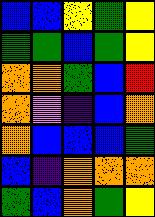[["blue", "blue", "yellow", "green", "yellow"], ["green", "green", "blue", "green", "yellow"], ["orange", "orange", "green", "blue", "red"], ["orange", "violet", "indigo", "blue", "orange"], ["orange", "blue", "blue", "blue", "green"], ["blue", "indigo", "orange", "orange", "orange"], ["green", "blue", "orange", "green", "yellow"]]